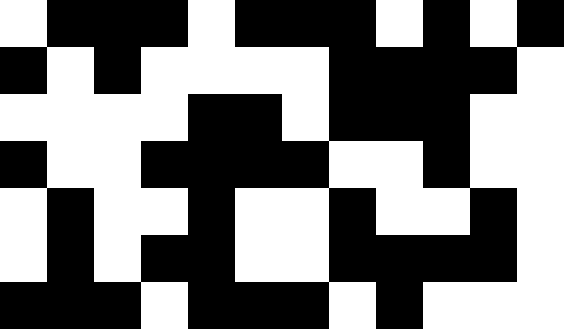[["white", "black", "black", "black", "white", "black", "black", "black", "white", "black", "white", "black"], ["black", "white", "black", "white", "white", "white", "white", "black", "black", "black", "black", "white"], ["white", "white", "white", "white", "black", "black", "white", "black", "black", "black", "white", "white"], ["black", "white", "white", "black", "black", "black", "black", "white", "white", "black", "white", "white"], ["white", "black", "white", "white", "black", "white", "white", "black", "white", "white", "black", "white"], ["white", "black", "white", "black", "black", "white", "white", "black", "black", "black", "black", "white"], ["black", "black", "black", "white", "black", "black", "black", "white", "black", "white", "white", "white"]]